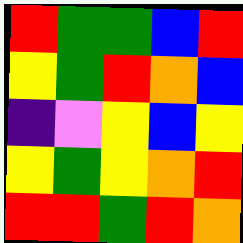[["red", "green", "green", "blue", "red"], ["yellow", "green", "red", "orange", "blue"], ["indigo", "violet", "yellow", "blue", "yellow"], ["yellow", "green", "yellow", "orange", "red"], ["red", "red", "green", "red", "orange"]]